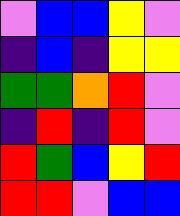[["violet", "blue", "blue", "yellow", "violet"], ["indigo", "blue", "indigo", "yellow", "yellow"], ["green", "green", "orange", "red", "violet"], ["indigo", "red", "indigo", "red", "violet"], ["red", "green", "blue", "yellow", "red"], ["red", "red", "violet", "blue", "blue"]]